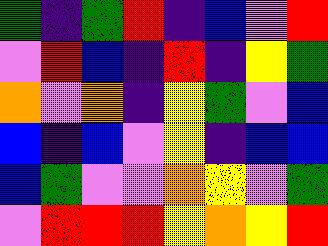[["green", "indigo", "green", "red", "indigo", "blue", "violet", "red"], ["violet", "red", "blue", "indigo", "red", "indigo", "yellow", "green"], ["orange", "violet", "orange", "indigo", "yellow", "green", "violet", "blue"], ["blue", "indigo", "blue", "violet", "yellow", "indigo", "blue", "blue"], ["blue", "green", "violet", "violet", "orange", "yellow", "violet", "green"], ["violet", "red", "red", "red", "yellow", "orange", "yellow", "red"]]